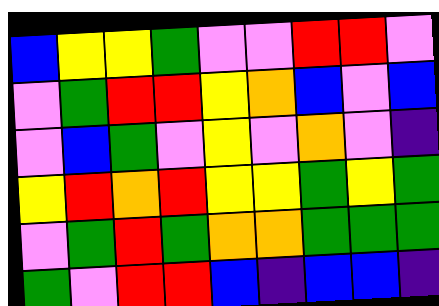[["blue", "yellow", "yellow", "green", "violet", "violet", "red", "red", "violet"], ["violet", "green", "red", "red", "yellow", "orange", "blue", "violet", "blue"], ["violet", "blue", "green", "violet", "yellow", "violet", "orange", "violet", "indigo"], ["yellow", "red", "orange", "red", "yellow", "yellow", "green", "yellow", "green"], ["violet", "green", "red", "green", "orange", "orange", "green", "green", "green"], ["green", "violet", "red", "red", "blue", "indigo", "blue", "blue", "indigo"]]